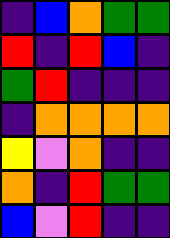[["indigo", "blue", "orange", "green", "green"], ["red", "indigo", "red", "blue", "indigo"], ["green", "red", "indigo", "indigo", "indigo"], ["indigo", "orange", "orange", "orange", "orange"], ["yellow", "violet", "orange", "indigo", "indigo"], ["orange", "indigo", "red", "green", "green"], ["blue", "violet", "red", "indigo", "indigo"]]